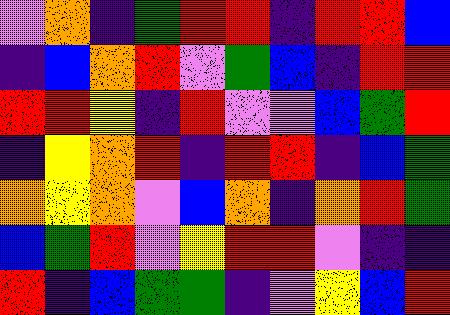[["violet", "orange", "indigo", "green", "red", "red", "indigo", "red", "red", "blue"], ["indigo", "blue", "orange", "red", "violet", "green", "blue", "indigo", "red", "red"], ["red", "red", "yellow", "indigo", "red", "violet", "violet", "blue", "green", "red"], ["indigo", "yellow", "orange", "red", "indigo", "red", "red", "indigo", "blue", "green"], ["orange", "yellow", "orange", "violet", "blue", "orange", "indigo", "orange", "red", "green"], ["blue", "green", "red", "violet", "yellow", "red", "red", "violet", "indigo", "indigo"], ["red", "indigo", "blue", "green", "green", "indigo", "violet", "yellow", "blue", "red"]]